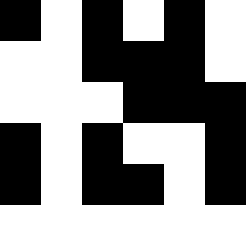[["black", "white", "black", "white", "black", "white"], ["white", "white", "black", "black", "black", "white"], ["white", "white", "white", "black", "black", "black"], ["black", "white", "black", "white", "white", "black"], ["black", "white", "black", "black", "white", "black"], ["white", "white", "white", "white", "white", "white"]]